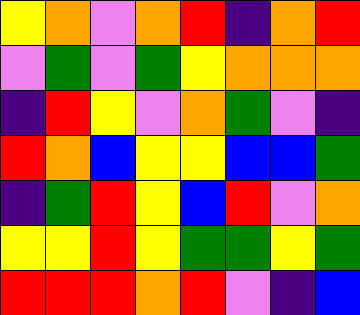[["yellow", "orange", "violet", "orange", "red", "indigo", "orange", "red"], ["violet", "green", "violet", "green", "yellow", "orange", "orange", "orange"], ["indigo", "red", "yellow", "violet", "orange", "green", "violet", "indigo"], ["red", "orange", "blue", "yellow", "yellow", "blue", "blue", "green"], ["indigo", "green", "red", "yellow", "blue", "red", "violet", "orange"], ["yellow", "yellow", "red", "yellow", "green", "green", "yellow", "green"], ["red", "red", "red", "orange", "red", "violet", "indigo", "blue"]]